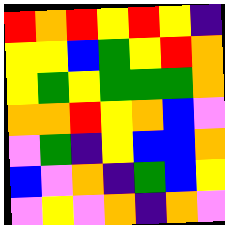[["red", "orange", "red", "yellow", "red", "yellow", "indigo"], ["yellow", "yellow", "blue", "green", "yellow", "red", "orange"], ["yellow", "green", "yellow", "green", "green", "green", "orange"], ["orange", "orange", "red", "yellow", "orange", "blue", "violet"], ["violet", "green", "indigo", "yellow", "blue", "blue", "orange"], ["blue", "violet", "orange", "indigo", "green", "blue", "yellow"], ["violet", "yellow", "violet", "orange", "indigo", "orange", "violet"]]